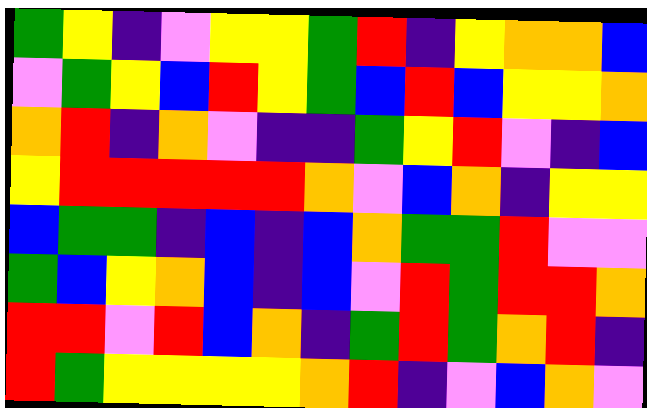[["green", "yellow", "indigo", "violet", "yellow", "yellow", "green", "red", "indigo", "yellow", "orange", "orange", "blue"], ["violet", "green", "yellow", "blue", "red", "yellow", "green", "blue", "red", "blue", "yellow", "yellow", "orange"], ["orange", "red", "indigo", "orange", "violet", "indigo", "indigo", "green", "yellow", "red", "violet", "indigo", "blue"], ["yellow", "red", "red", "red", "red", "red", "orange", "violet", "blue", "orange", "indigo", "yellow", "yellow"], ["blue", "green", "green", "indigo", "blue", "indigo", "blue", "orange", "green", "green", "red", "violet", "violet"], ["green", "blue", "yellow", "orange", "blue", "indigo", "blue", "violet", "red", "green", "red", "red", "orange"], ["red", "red", "violet", "red", "blue", "orange", "indigo", "green", "red", "green", "orange", "red", "indigo"], ["red", "green", "yellow", "yellow", "yellow", "yellow", "orange", "red", "indigo", "violet", "blue", "orange", "violet"]]